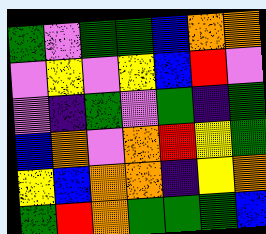[["green", "violet", "green", "green", "blue", "orange", "orange"], ["violet", "yellow", "violet", "yellow", "blue", "red", "violet"], ["violet", "indigo", "green", "violet", "green", "indigo", "green"], ["blue", "orange", "violet", "orange", "red", "yellow", "green"], ["yellow", "blue", "orange", "orange", "indigo", "yellow", "orange"], ["green", "red", "orange", "green", "green", "green", "blue"]]